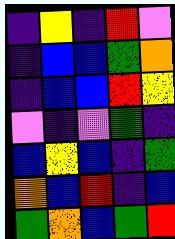[["indigo", "yellow", "indigo", "red", "violet"], ["indigo", "blue", "blue", "green", "orange"], ["indigo", "blue", "blue", "red", "yellow"], ["violet", "indigo", "violet", "green", "indigo"], ["blue", "yellow", "blue", "indigo", "green"], ["orange", "blue", "red", "indigo", "blue"], ["green", "orange", "blue", "green", "red"]]